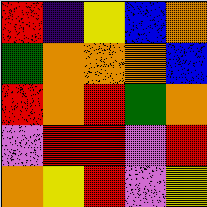[["red", "indigo", "yellow", "blue", "orange"], ["green", "orange", "orange", "orange", "blue"], ["red", "orange", "red", "green", "orange"], ["violet", "red", "red", "violet", "red"], ["orange", "yellow", "red", "violet", "yellow"]]